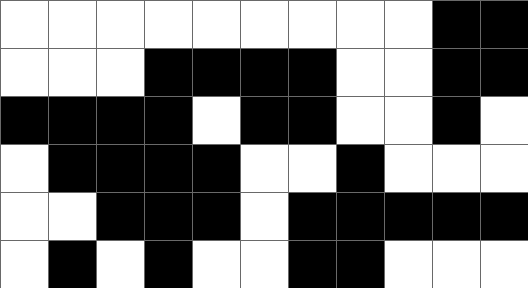[["white", "white", "white", "white", "white", "white", "white", "white", "white", "black", "black"], ["white", "white", "white", "black", "black", "black", "black", "white", "white", "black", "black"], ["black", "black", "black", "black", "white", "black", "black", "white", "white", "black", "white"], ["white", "black", "black", "black", "black", "white", "white", "black", "white", "white", "white"], ["white", "white", "black", "black", "black", "white", "black", "black", "black", "black", "black"], ["white", "black", "white", "black", "white", "white", "black", "black", "white", "white", "white"]]